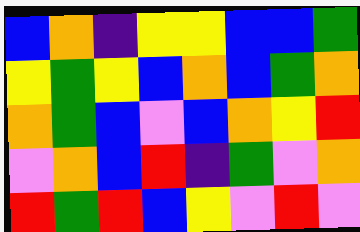[["blue", "orange", "indigo", "yellow", "yellow", "blue", "blue", "green"], ["yellow", "green", "yellow", "blue", "orange", "blue", "green", "orange"], ["orange", "green", "blue", "violet", "blue", "orange", "yellow", "red"], ["violet", "orange", "blue", "red", "indigo", "green", "violet", "orange"], ["red", "green", "red", "blue", "yellow", "violet", "red", "violet"]]